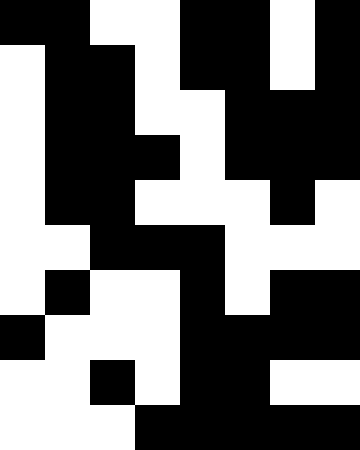[["black", "black", "white", "white", "black", "black", "white", "black"], ["white", "black", "black", "white", "black", "black", "white", "black"], ["white", "black", "black", "white", "white", "black", "black", "black"], ["white", "black", "black", "black", "white", "black", "black", "black"], ["white", "black", "black", "white", "white", "white", "black", "white"], ["white", "white", "black", "black", "black", "white", "white", "white"], ["white", "black", "white", "white", "black", "white", "black", "black"], ["black", "white", "white", "white", "black", "black", "black", "black"], ["white", "white", "black", "white", "black", "black", "white", "white"], ["white", "white", "white", "black", "black", "black", "black", "black"]]